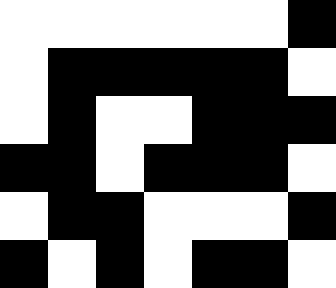[["white", "white", "white", "white", "white", "white", "black"], ["white", "black", "black", "black", "black", "black", "white"], ["white", "black", "white", "white", "black", "black", "black"], ["black", "black", "white", "black", "black", "black", "white"], ["white", "black", "black", "white", "white", "white", "black"], ["black", "white", "black", "white", "black", "black", "white"]]